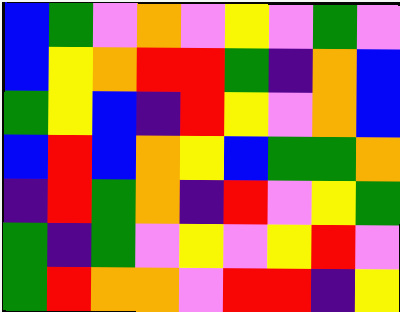[["blue", "green", "violet", "orange", "violet", "yellow", "violet", "green", "violet"], ["blue", "yellow", "orange", "red", "red", "green", "indigo", "orange", "blue"], ["green", "yellow", "blue", "indigo", "red", "yellow", "violet", "orange", "blue"], ["blue", "red", "blue", "orange", "yellow", "blue", "green", "green", "orange"], ["indigo", "red", "green", "orange", "indigo", "red", "violet", "yellow", "green"], ["green", "indigo", "green", "violet", "yellow", "violet", "yellow", "red", "violet"], ["green", "red", "orange", "orange", "violet", "red", "red", "indigo", "yellow"]]